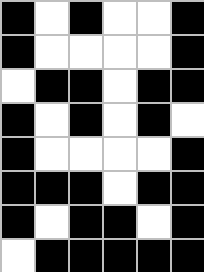[["black", "white", "black", "white", "white", "black"], ["black", "white", "white", "white", "white", "black"], ["white", "black", "black", "white", "black", "black"], ["black", "white", "black", "white", "black", "white"], ["black", "white", "white", "white", "white", "black"], ["black", "black", "black", "white", "black", "black"], ["black", "white", "black", "black", "white", "black"], ["white", "black", "black", "black", "black", "black"]]